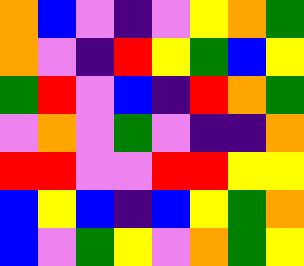[["orange", "blue", "violet", "indigo", "violet", "yellow", "orange", "green"], ["orange", "violet", "indigo", "red", "yellow", "green", "blue", "yellow"], ["green", "red", "violet", "blue", "indigo", "red", "orange", "green"], ["violet", "orange", "violet", "green", "violet", "indigo", "indigo", "orange"], ["red", "red", "violet", "violet", "red", "red", "yellow", "yellow"], ["blue", "yellow", "blue", "indigo", "blue", "yellow", "green", "orange"], ["blue", "violet", "green", "yellow", "violet", "orange", "green", "yellow"]]